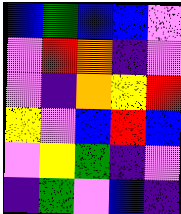[["blue", "green", "blue", "blue", "violet"], ["violet", "red", "orange", "indigo", "violet"], ["violet", "indigo", "orange", "yellow", "red"], ["yellow", "violet", "blue", "red", "blue"], ["violet", "yellow", "green", "indigo", "violet"], ["indigo", "green", "violet", "blue", "indigo"]]